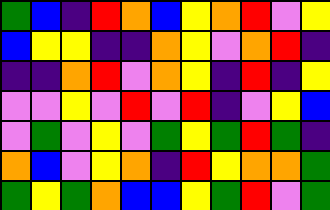[["green", "blue", "indigo", "red", "orange", "blue", "yellow", "orange", "red", "violet", "yellow"], ["blue", "yellow", "yellow", "indigo", "indigo", "orange", "yellow", "violet", "orange", "red", "indigo"], ["indigo", "indigo", "orange", "red", "violet", "orange", "yellow", "indigo", "red", "indigo", "yellow"], ["violet", "violet", "yellow", "violet", "red", "violet", "red", "indigo", "violet", "yellow", "blue"], ["violet", "green", "violet", "yellow", "violet", "green", "yellow", "green", "red", "green", "indigo"], ["orange", "blue", "violet", "yellow", "orange", "indigo", "red", "yellow", "orange", "orange", "green"], ["green", "yellow", "green", "orange", "blue", "blue", "yellow", "green", "red", "violet", "green"]]